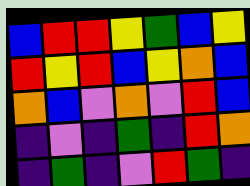[["blue", "red", "red", "yellow", "green", "blue", "yellow"], ["red", "yellow", "red", "blue", "yellow", "orange", "blue"], ["orange", "blue", "violet", "orange", "violet", "red", "blue"], ["indigo", "violet", "indigo", "green", "indigo", "red", "orange"], ["indigo", "green", "indigo", "violet", "red", "green", "indigo"]]